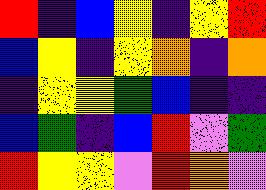[["red", "indigo", "blue", "yellow", "indigo", "yellow", "red"], ["blue", "yellow", "indigo", "yellow", "orange", "indigo", "orange"], ["indigo", "yellow", "yellow", "green", "blue", "indigo", "indigo"], ["blue", "green", "indigo", "blue", "red", "violet", "green"], ["red", "yellow", "yellow", "violet", "red", "orange", "violet"]]